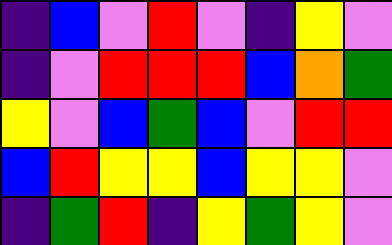[["indigo", "blue", "violet", "red", "violet", "indigo", "yellow", "violet"], ["indigo", "violet", "red", "red", "red", "blue", "orange", "green"], ["yellow", "violet", "blue", "green", "blue", "violet", "red", "red"], ["blue", "red", "yellow", "yellow", "blue", "yellow", "yellow", "violet"], ["indigo", "green", "red", "indigo", "yellow", "green", "yellow", "violet"]]